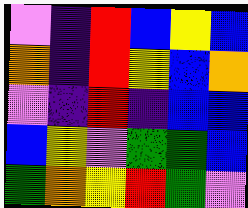[["violet", "indigo", "red", "blue", "yellow", "blue"], ["orange", "indigo", "red", "yellow", "blue", "orange"], ["violet", "indigo", "red", "indigo", "blue", "blue"], ["blue", "yellow", "violet", "green", "green", "blue"], ["green", "orange", "yellow", "red", "green", "violet"]]